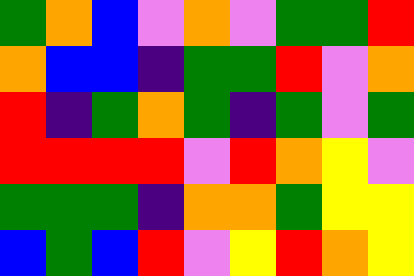[["green", "orange", "blue", "violet", "orange", "violet", "green", "green", "red"], ["orange", "blue", "blue", "indigo", "green", "green", "red", "violet", "orange"], ["red", "indigo", "green", "orange", "green", "indigo", "green", "violet", "green"], ["red", "red", "red", "red", "violet", "red", "orange", "yellow", "violet"], ["green", "green", "green", "indigo", "orange", "orange", "green", "yellow", "yellow"], ["blue", "green", "blue", "red", "violet", "yellow", "red", "orange", "yellow"]]